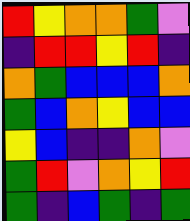[["red", "yellow", "orange", "orange", "green", "violet"], ["indigo", "red", "red", "yellow", "red", "indigo"], ["orange", "green", "blue", "blue", "blue", "orange"], ["green", "blue", "orange", "yellow", "blue", "blue"], ["yellow", "blue", "indigo", "indigo", "orange", "violet"], ["green", "red", "violet", "orange", "yellow", "red"], ["green", "indigo", "blue", "green", "indigo", "green"]]